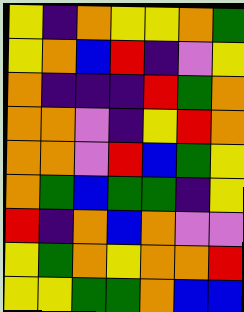[["yellow", "indigo", "orange", "yellow", "yellow", "orange", "green"], ["yellow", "orange", "blue", "red", "indigo", "violet", "yellow"], ["orange", "indigo", "indigo", "indigo", "red", "green", "orange"], ["orange", "orange", "violet", "indigo", "yellow", "red", "orange"], ["orange", "orange", "violet", "red", "blue", "green", "yellow"], ["orange", "green", "blue", "green", "green", "indigo", "yellow"], ["red", "indigo", "orange", "blue", "orange", "violet", "violet"], ["yellow", "green", "orange", "yellow", "orange", "orange", "red"], ["yellow", "yellow", "green", "green", "orange", "blue", "blue"]]